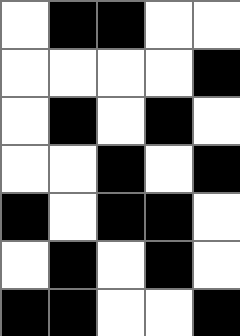[["white", "black", "black", "white", "white"], ["white", "white", "white", "white", "black"], ["white", "black", "white", "black", "white"], ["white", "white", "black", "white", "black"], ["black", "white", "black", "black", "white"], ["white", "black", "white", "black", "white"], ["black", "black", "white", "white", "black"]]